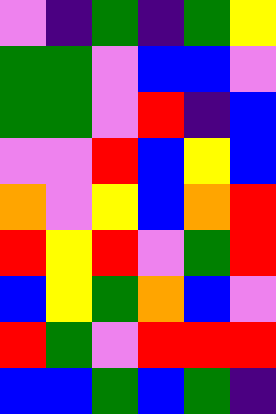[["violet", "indigo", "green", "indigo", "green", "yellow"], ["green", "green", "violet", "blue", "blue", "violet"], ["green", "green", "violet", "red", "indigo", "blue"], ["violet", "violet", "red", "blue", "yellow", "blue"], ["orange", "violet", "yellow", "blue", "orange", "red"], ["red", "yellow", "red", "violet", "green", "red"], ["blue", "yellow", "green", "orange", "blue", "violet"], ["red", "green", "violet", "red", "red", "red"], ["blue", "blue", "green", "blue", "green", "indigo"]]